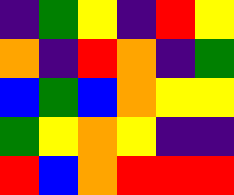[["indigo", "green", "yellow", "indigo", "red", "yellow"], ["orange", "indigo", "red", "orange", "indigo", "green"], ["blue", "green", "blue", "orange", "yellow", "yellow"], ["green", "yellow", "orange", "yellow", "indigo", "indigo"], ["red", "blue", "orange", "red", "red", "red"]]